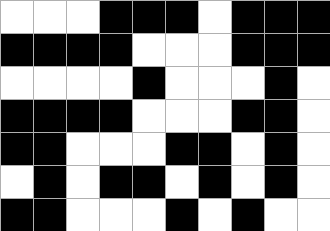[["white", "white", "white", "black", "black", "black", "white", "black", "black", "black"], ["black", "black", "black", "black", "white", "white", "white", "black", "black", "black"], ["white", "white", "white", "white", "black", "white", "white", "white", "black", "white"], ["black", "black", "black", "black", "white", "white", "white", "black", "black", "white"], ["black", "black", "white", "white", "white", "black", "black", "white", "black", "white"], ["white", "black", "white", "black", "black", "white", "black", "white", "black", "white"], ["black", "black", "white", "white", "white", "black", "white", "black", "white", "white"]]